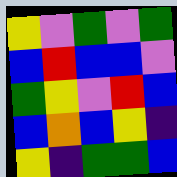[["yellow", "violet", "green", "violet", "green"], ["blue", "red", "blue", "blue", "violet"], ["green", "yellow", "violet", "red", "blue"], ["blue", "orange", "blue", "yellow", "indigo"], ["yellow", "indigo", "green", "green", "blue"]]